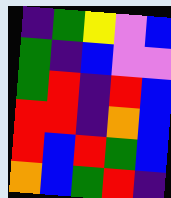[["indigo", "green", "yellow", "violet", "blue"], ["green", "indigo", "blue", "violet", "violet"], ["green", "red", "indigo", "red", "blue"], ["red", "red", "indigo", "orange", "blue"], ["red", "blue", "red", "green", "blue"], ["orange", "blue", "green", "red", "indigo"]]